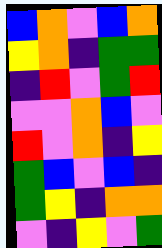[["blue", "orange", "violet", "blue", "orange"], ["yellow", "orange", "indigo", "green", "green"], ["indigo", "red", "violet", "green", "red"], ["violet", "violet", "orange", "blue", "violet"], ["red", "violet", "orange", "indigo", "yellow"], ["green", "blue", "violet", "blue", "indigo"], ["green", "yellow", "indigo", "orange", "orange"], ["violet", "indigo", "yellow", "violet", "green"]]